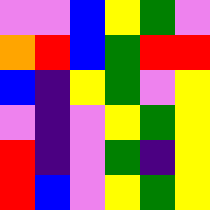[["violet", "violet", "blue", "yellow", "green", "violet"], ["orange", "red", "blue", "green", "red", "red"], ["blue", "indigo", "yellow", "green", "violet", "yellow"], ["violet", "indigo", "violet", "yellow", "green", "yellow"], ["red", "indigo", "violet", "green", "indigo", "yellow"], ["red", "blue", "violet", "yellow", "green", "yellow"]]